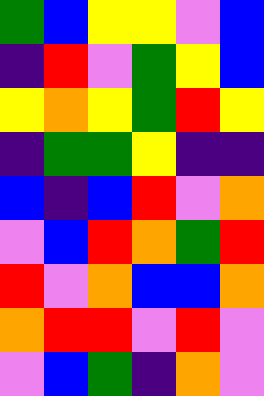[["green", "blue", "yellow", "yellow", "violet", "blue"], ["indigo", "red", "violet", "green", "yellow", "blue"], ["yellow", "orange", "yellow", "green", "red", "yellow"], ["indigo", "green", "green", "yellow", "indigo", "indigo"], ["blue", "indigo", "blue", "red", "violet", "orange"], ["violet", "blue", "red", "orange", "green", "red"], ["red", "violet", "orange", "blue", "blue", "orange"], ["orange", "red", "red", "violet", "red", "violet"], ["violet", "blue", "green", "indigo", "orange", "violet"]]